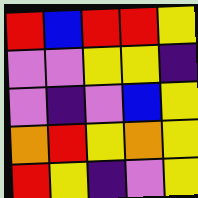[["red", "blue", "red", "red", "yellow"], ["violet", "violet", "yellow", "yellow", "indigo"], ["violet", "indigo", "violet", "blue", "yellow"], ["orange", "red", "yellow", "orange", "yellow"], ["red", "yellow", "indigo", "violet", "yellow"]]